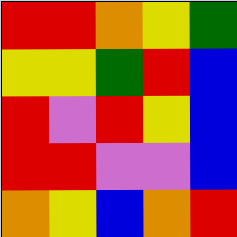[["red", "red", "orange", "yellow", "green"], ["yellow", "yellow", "green", "red", "blue"], ["red", "violet", "red", "yellow", "blue"], ["red", "red", "violet", "violet", "blue"], ["orange", "yellow", "blue", "orange", "red"]]